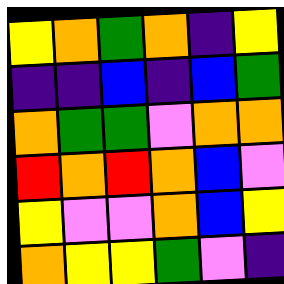[["yellow", "orange", "green", "orange", "indigo", "yellow"], ["indigo", "indigo", "blue", "indigo", "blue", "green"], ["orange", "green", "green", "violet", "orange", "orange"], ["red", "orange", "red", "orange", "blue", "violet"], ["yellow", "violet", "violet", "orange", "blue", "yellow"], ["orange", "yellow", "yellow", "green", "violet", "indigo"]]